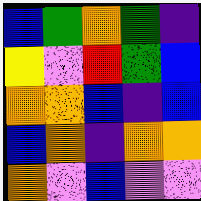[["blue", "green", "orange", "green", "indigo"], ["yellow", "violet", "red", "green", "blue"], ["orange", "orange", "blue", "indigo", "blue"], ["blue", "orange", "indigo", "orange", "orange"], ["orange", "violet", "blue", "violet", "violet"]]